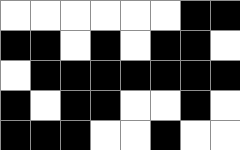[["white", "white", "white", "white", "white", "white", "black", "black"], ["black", "black", "white", "black", "white", "black", "black", "white"], ["white", "black", "black", "black", "black", "black", "black", "black"], ["black", "white", "black", "black", "white", "white", "black", "white"], ["black", "black", "black", "white", "white", "black", "white", "white"]]